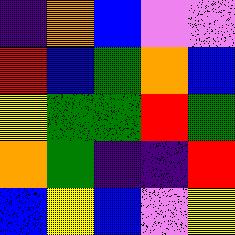[["indigo", "orange", "blue", "violet", "violet"], ["red", "blue", "green", "orange", "blue"], ["yellow", "green", "green", "red", "green"], ["orange", "green", "indigo", "indigo", "red"], ["blue", "yellow", "blue", "violet", "yellow"]]